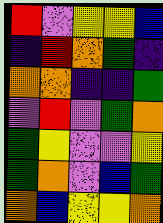[["red", "violet", "yellow", "yellow", "blue"], ["indigo", "red", "orange", "green", "indigo"], ["orange", "orange", "indigo", "indigo", "green"], ["violet", "red", "violet", "green", "orange"], ["green", "yellow", "violet", "violet", "yellow"], ["green", "orange", "violet", "blue", "green"], ["orange", "blue", "yellow", "yellow", "orange"]]